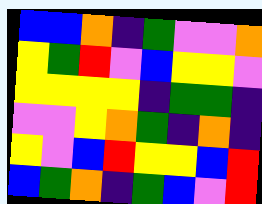[["blue", "blue", "orange", "indigo", "green", "violet", "violet", "orange"], ["yellow", "green", "red", "violet", "blue", "yellow", "yellow", "violet"], ["yellow", "yellow", "yellow", "yellow", "indigo", "green", "green", "indigo"], ["violet", "violet", "yellow", "orange", "green", "indigo", "orange", "indigo"], ["yellow", "violet", "blue", "red", "yellow", "yellow", "blue", "red"], ["blue", "green", "orange", "indigo", "green", "blue", "violet", "red"]]